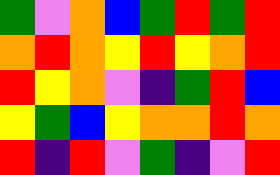[["green", "violet", "orange", "blue", "green", "red", "green", "red"], ["orange", "red", "orange", "yellow", "red", "yellow", "orange", "red"], ["red", "yellow", "orange", "violet", "indigo", "green", "red", "blue"], ["yellow", "green", "blue", "yellow", "orange", "orange", "red", "orange"], ["red", "indigo", "red", "violet", "green", "indigo", "violet", "red"]]